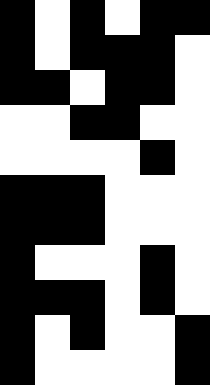[["black", "white", "black", "white", "black", "black"], ["black", "white", "black", "black", "black", "white"], ["black", "black", "white", "black", "black", "white"], ["white", "white", "black", "black", "white", "white"], ["white", "white", "white", "white", "black", "white"], ["black", "black", "black", "white", "white", "white"], ["black", "black", "black", "white", "white", "white"], ["black", "white", "white", "white", "black", "white"], ["black", "black", "black", "white", "black", "white"], ["black", "white", "black", "white", "white", "black"], ["black", "white", "white", "white", "white", "black"]]